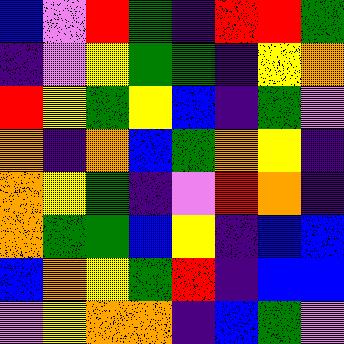[["blue", "violet", "red", "green", "indigo", "red", "red", "green"], ["indigo", "violet", "yellow", "green", "green", "indigo", "yellow", "orange"], ["red", "yellow", "green", "yellow", "blue", "indigo", "green", "violet"], ["orange", "indigo", "orange", "blue", "green", "orange", "yellow", "indigo"], ["orange", "yellow", "green", "indigo", "violet", "red", "orange", "indigo"], ["orange", "green", "green", "blue", "yellow", "indigo", "blue", "blue"], ["blue", "orange", "yellow", "green", "red", "indigo", "blue", "blue"], ["violet", "yellow", "orange", "orange", "indigo", "blue", "green", "violet"]]